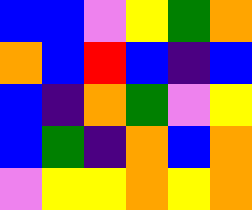[["blue", "blue", "violet", "yellow", "green", "orange"], ["orange", "blue", "red", "blue", "indigo", "blue"], ["blue", "indigo", "orange", "green", "violet", "yellow"], ["blue", "green", "indigo", "orange", "blue", "orange"], ["violet", "yellow", "yellow", "orange", "yellow", "orange"]]